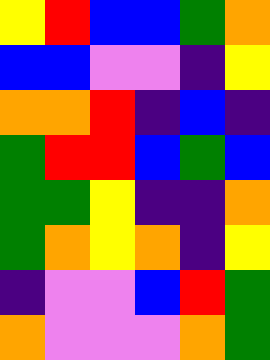[["yellow", "red", "blue", "blue", "green", "orange"], ["blue", "blue", "violet", "violet", "indigo", "yellow"], ["orange", "orange", "red", "indigo", "blue", "indigo"], ["green", "red", "red", "blue", "green", "blue"], ["green", "green", "yellow", "indigo", "indigo", "orange"], ["green", "orange", "yellow", "orange", "indigo", "yellow"], ["indigo", "violet", "violet", "blue", "red", "green"], ["orange", "violet", "violet", "violet", "orange", "green"]]